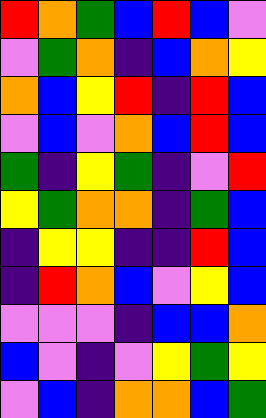[["red", "orange", "green", "blue", "red", "blue", "violet"], ["violet", "green", "orange", "indigo", "blue", "orange", "yellow"], ["orange", "blue", "yellow", "red", "indigo", "red", "blue"], ["violet", "blue", "violet", "orange", "blue", "red", "blue"], ["green", "indigo", "yellow", "green", "indigo", "violet", "red"], ["yellow", "green", "orange", "orange", "indigo", "green", "blue"], ["indigo", "yellow", "yellow", "indigo", "indigo", "red", "blue"], ["indigo", "red", "orange", "blue", "violet", "yellow", "blue"], ["violet", "violet", "violet", "indigo", "blue", "blue", "orange"], ["blue", "violet", "indigo", "violet", "yellow", "green", "yellow"], ["violet", "blue", "indigo", "orange", "orange", "blue", "green"]]